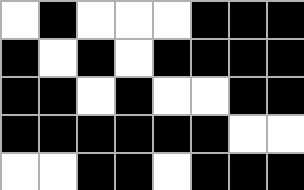[["white", "black", "white", "white", "white", "black", "black", "black"], ["black", "white", "black", "white", "black", "black", "black", "black"], ["black", "black", "white", "black", "white", "white", "black", "black"], ["black", "black", "black", "black", "black", "black", "white", "white"], ["white", "white", "black", "black", "white", "black", "black", "black"]]